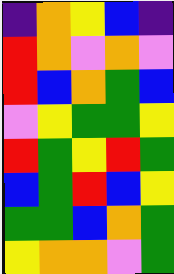[["indigo", "orange", "yellow", "blue", "indigo"], ["red", "orange", "violet", "orange", "violet"], ["red", "blue", "orange", "green", "blue"], ["violet", "yellow", "green", "green", "yellow"], ["red", "green", "yellow", "red", "green"], ["blue", "green", "red", "blue", "yellow"], ["green", "green", "blue", "orange", "green"], ["yellow", "orange", "orange", "violet", "green"]]